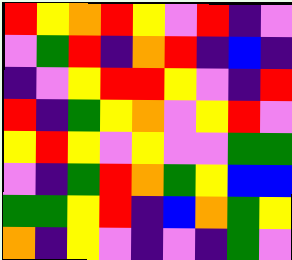[["red", "yellow", "orange", "red", "yellow", "violet", "red", "indigo", "violet"], ["violet", "green", "red", "indigo", "orange", "red", "indigo", "blue", "indigo"], ["indigo", "violet", "yellow", "red", "red", "yellow", "violet", "indigo", "red"], ["red", "indigo", "green", "yellow", "orange", "violet", "yellow", "red", "violet"], ["yellow", "red", "yellow", "violet", "yellow", "violet", "violet", "green", "green"], ["violet", "indigo", "green", "red", "orange", "green", "yellow", "blue", "blue"], ["green", "green", "yellow", "red", "indigo", "blue", "orange", "green", "yellow"], ["orange", "indigo", "yellow", "violet", "indigo", "violet", "indigo", "green", "violet"]]